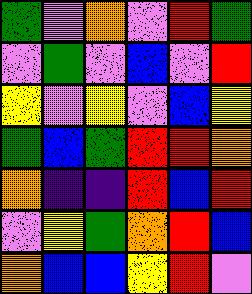[["green", "violet", "orange", "violet", "red", "green"], ["violet", "green", "violet", "blue", "violet", "red"], ["yellow", "violet", "yellow", "violet", "blue", "yellow"], ["green", "blue", "green", "red", "red", "orange"], ["orange", "indigo", "indigo", "red", "blue", "red"], ["violet", "yellow", "green", "orange", "red", "blue"], ["orange", "blue", "blue", "yellow", "red", "violet"]]